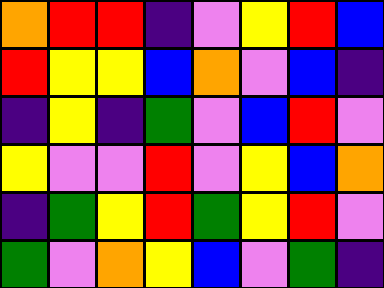[["orange", "red", "red", "indigo", "violet", "yellow", "red", "blue"], ["red", "yellow", "yellow", "blue", "orange", "violet", "blue", "indigo"], ["indigo", "yellow", "indigo", "green", "violet", "blue", "red", "violet"], ["yellow", "violet", "violet", "red", "violet", "yellow", "blue", "orange"], ["indigo", "green", "yellow", "red", "green", "yellow", "red", "violet"], ["green", "violet", "orange", "yellow", "blue", "violet", "green", "indigo"]]